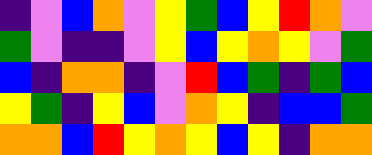[["indigo", "violet", "blue", "orange", "violet", "yellow", "green", "blue", "yellow", "red", "orange", "violet"], ["green", "violet", "indigo", "indigo", "violet", "yellow", "blue", "yellow", "orange", "yellow", "violet", "green"], ["blue", "indigo", "orange", "orange", "indigo", "violet", "red", "blue", "green", "indigo", "green", "blue"], ["yellow", "green", "indigo", "yellow", "blue", "violet", "orange", "yellow", "indigo", "blue", "blue", "green"], ["orange", "orange", "blue", "red", "yellow", "orange", "yellow", "blue", "yellow", "indigo", "orange", "orange"]]